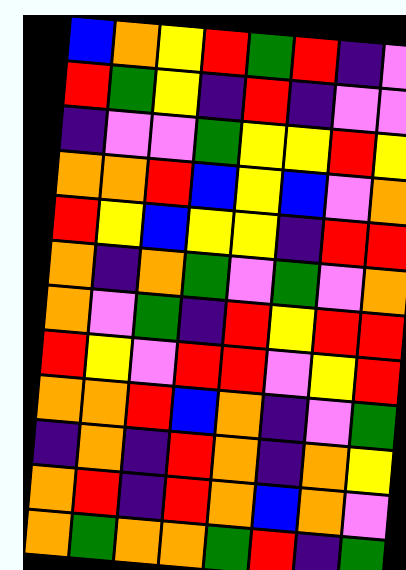[["blue", "orange", "yellow", "red", "green", "red", "indigo", "violet"], ["red", "green", "yellow", "indigo", "red", "indigo", "violet", "violet"], ["indigo", "violet", "violet", "green", "yellow", "yellow", "red", "yellow"], ["orange", "orange", "red", "blue", "yellow", "blue", "violet", "orange"], ["red", "yellow", "blue", "yellow", "yellow", "indigo", "red", "red"], ["orange", "indigo", "orange", "green", "violet", "green", "violet", "orange"], ["orange", "violet", "green", "indigo", "red", "yellow", "red", "red"], ["red", "yellow", "violet", "red", "red", "violet", "yellow", "red"], ["orange", "orange", "red", "blue", "orange", "indigo", "violet", "green"], ["indigo", "orange", "indigo", "red", "orange", "indigo", "orange", "yellow"], ["orange", "red", "indigo", "red", "orange", "blue", "orange", "violet"], ["orange", "green", "orange", "orange", "green", "red", "indigo", "green"]]